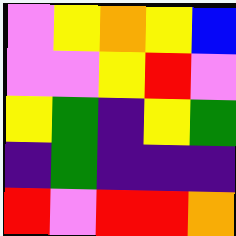[["violet", "yellow", "orange", "yellow", "blue"], ["violet", "violet", "yellow", "red", "violet"], ["yellow", "green", "indigo", "yellow", "green"], ["indigo", "green", "indigo", "indigo", "indigo"], ["red", "violet", "red", "red", "orange"]]